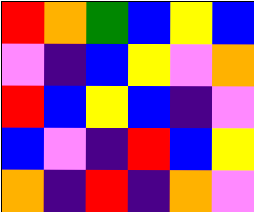[["red", "orange", "green", "blue", "yellow", "blue"], ["violet", "indigo", "blue", "yellow", "violet", "orange"], ["red", "blue", "yellow", "blue", "indigo", "violet"], ["blue", "violet", "indigo", "red", "blue", "yellow"], ["orange", "indigo", "red", "indigo", "orange", "violet"]]